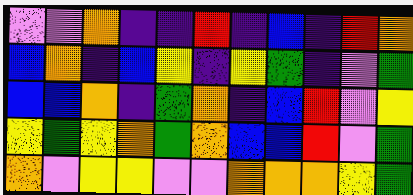[["violet", "violet", "orange", "indigo", "indigo", "red", "indigo", "blue", "indigo", "red", "orange"], ["blue", "orange", "indigo", "blue", "yellow", "indigo", "yellow", "green", "indigo", "violet", "green"], ["blue", "blue", "orange", "indigo", "green", "orange", "indigo", "blue", "red", "violet", "yellow"], ["yellow", "green", "yellow", "orange", "green", "orange", "blue", "blue", "red", "violet", "green"], ["orange", "violet", "yellow", "yellow", "violet", "violet", "orange", "orange", "orange", "yellow", "green"]]